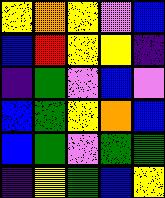[["yellow", "orange", "yellow", "violet", "blue"], ["blue", "red", "yellow", "yellow", "indigo"], ["indigo", "green", "violet", "blue", "violet"], ["blue", "green", "yellow", "orange", "blue"], ["blue", "green", "violet", "green", "green"], ["indigo", "yellow", "green", "blue", "yellow"]]